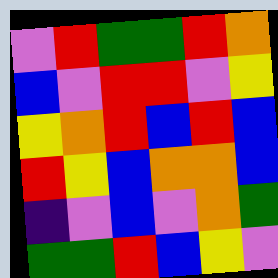[["violet", "red", "green", "green", "red", "orange"], ["blue", "violet", "red", "red", "violet", "yellow"], ["yellow", "orange", "red", "blue", "red", "blue"], ["red", "yellow", "blue", "orange", "orange", "blue"], ["indigo", "violet", "blue", "violet", "orange", "green"], ["green", "green", "red", "blue", "yellow", "violet"]]